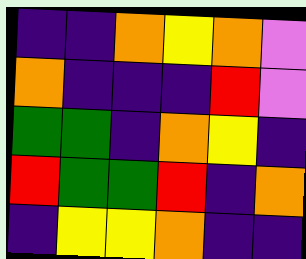[["indigo", "indigo", "orange", "yellow", "orange", "violet"], ["orange", "indigo", "indigo", "indigo", "red", "violet"], ["green", "green", "indigo", "orange", "yellow", "indigo"], ["red", "green", "green", "red", "indigo", "orange"], ["indigo", "yellow", "yellow", "orange", "indigo", "indigo"]]